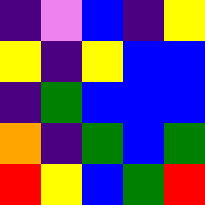[["indigo", "violet", "blue", "indigo", "yellow"], ["yellow", "indigo", "yellow", "blue", "blue"], ["indigo", "green", "blue", "blue", "blue"], ["orange", "indigo", "green", "blue", "green"], ["red", "yellow", "blue", "green", "red"]]